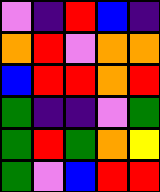[["violet", "indigo", "red", "blue", "indigo"], ["orange", "red", "violet", "orange", "orange"], ["blue", "red", "red", "orange", "red"], ["green", "indigo", "indigo", "violet", "green"], ["green", "red", "green", "orange", "yellow"], ["green", "violet", "blue", "red", "red"]]